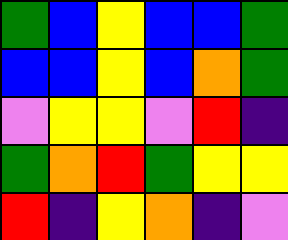[["green", "blue", "yellow", "blue", "blue", "green"], ["blue", "blue", "yellow", "blue", "orange", "green"], ["violet", "yellow", "yellow", "violet", "red", "indigo"], ["green", "orange", "red", "green", "yellow", "yellow"], ["red", "indigo", "yellow", "orange", "indigo", "violet"]]